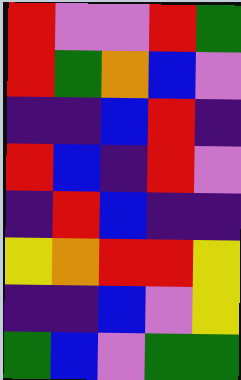[["red", "violet", "violet", "red", "green"], ["red", "green", "orange", "blue", "violet"], ["indigo", "indigo", "blue", "red", "indigo"], ["red", "blue", "indigo", "red", "violet"], ["indigo", "red", "blue", "indigo", "indigo"], ["yellow", "orange", "red", "red", "yellow"], ["indigo", "indigo", "blue", "violet", "yellow"], ["green", "blue", "violet", "green", "green"]]